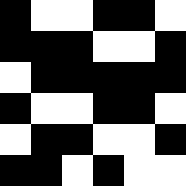[["black", "white", "white", "black", "black", "white"], ["black", "black", "black", "white", "white", "black"], ["white", "black", "black", "black", "black", "black"], ["black", "white", "white", "black", "black", "white"], ["white", "black", "black", "white", "white", "black"], ["black", "black", "white", "black", "white", "white"]]